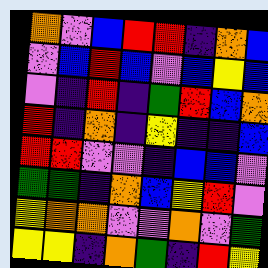[["orange", "violet", "blue", "red", "red", "indigo", "orange", "blue"], ["violet", "blue", "red", "blue", "violet", "blue", "yellow", "blue"], ["violet", "indigo", "red", "indigo", "green", "red", "blue", "orange"], ["red", "indigo", "orange", "indigo", "yellow", "indigo", "indigo", "blue"], ["red", "red", "violet", "violet", "indigo", "blue", "blue", "violet"], ["green", "green", "indigo", "orange", "blue", "yellow", "red", "violet"], ["yellow", "orange", "orange", "violet", "violet", "orange", "violet", "green"], ["yellow", "yellow", "indigo", "orange", "green", "indigo", "red", "yellow"]]